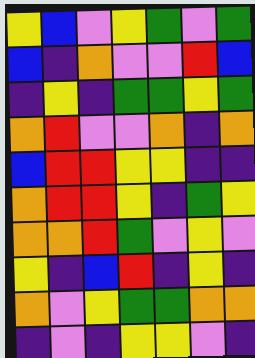[["yellow", "blue", "violet", "yellow", "green", "violet", "green"], ["blue", "indigo", "orange", "violet", "violet", "red", "blue"], ["indigo", "yellow", "indigo", "green", "green", "yellow", "green"], ["orange", "red", "violet", "violet", "orange", "indigo", "orange"], ["blue", "red", "red", "yellow", "yellow", "indigo", "indigo"], ["orange", "red", "red", "yellow", "indigo", "green", "yellow"], ["orange", "orange", "red", "green", "violet", "yellow", "violet"], ["yellow", "indigo", "blue", "red", "indigo", "yellow", "indigo"], ["orange", "violet", "yellow", "green", "green", "orange", "orange"], ["indigo", "violet", "indigo", "yellow", "yellow", "violet", "indigo"]]